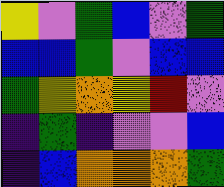[["yellow", "violet", "green", "blue", "violet", "green"], ["blue", "blue", "green", "violet", "blue", "blue"], ["green", "yellow", "orange", "yellow", "red", "violet"], ["indigo", "green", "indigo", "violet", "violet", "blue"], ["indigo", "blue", "orange", "orange", "orange", "green"]]